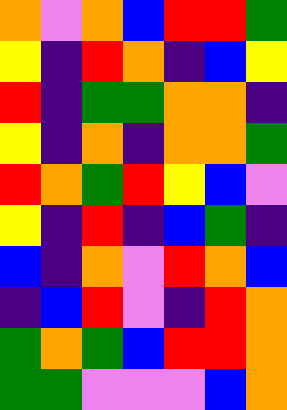[["orange", "violet", "orange", "blue", "red", "red", "green"], ["yellow", "indigo", "red", "orange", "indigo", "blue", "yellow"], ["red", "indigo", "green", "green", "orange", "orange", "indigo"], ["yellow", "indigo", "orange", "indigo", "orange", "orange", "green"], ["red", "orange", "green", "red", "yellow", "blue", "violet"], ["yellow", "indigo", "red", "indigo", "blue", "green", "indigo"], ["blue", "indigo", "orange", "violet", "red", "orange", "blue"], ["indigo", "blue", "red", "violet", "indigo", "red", "orange"], ["green", "orange", "green", "blue", "red", "red", "orange"], ["green", "green", "violet", "violet", "violet", "blue", "orange"]]